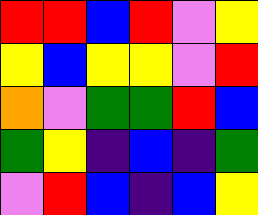[["red", "red", "blue", "red", "violet", "yellow"], ["yellow", "blue", "yellow", "yellow", "violet", "red"], ["orange", "violet", "green", "green", "red", "blue"], ["green", "yellow", "indigo", "blue", "indigo", "green"], ["violet", "red", "blue", "indigo", "blue", "yellow"]]